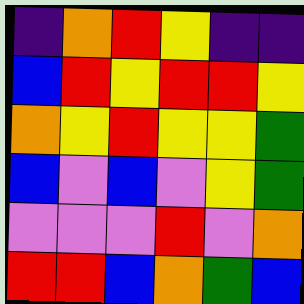[["indigo", "orange", "red", "yellow", "indigo", "indigo"], ["blue", "red", "yellow", "red", "red", "yellow"], ["orange", "yellow", "red", "yellow", "yellow", "green"], ["blue", "violet", "blue", "violet", "yellow", "green"], ["violet", "violet", "violet", "red", "violet", "orange"], ["red", "red", "blue", "orange", "green", "blue"]]